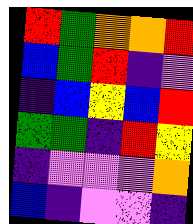[["red", "green", "orange", "orange", "red"], ["blue", "green", "red", "indigo", "violet"], ["indigo", "blue", "yellow", "blue", "red"], ["green", "green", "indigo", "red", "yellow"], ["indigo", "violet", "violet", "violet", "orange"], ["blue", "indigo", "violet", "violet", "indigo"]]